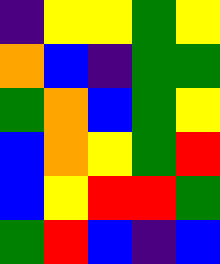[["indigo", "yellow", "yellow", "green", "yellow"], ["orange", "blue", "indigo", "green", "green"], ["green", "orange", "blue", "green", "yellow"], ["blue", "orange", "yellow", "green", "red"], ["blue", "yellow", "red", "red", "green"], ["green", "red", "blue", "indigo", "blue"]]